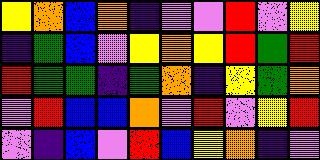[["yellow", "orange", "blue", "orange", "indigo", "violet", "violet", "red", "violet", "yellow"], ["indigo", "green", "blue", "violet", "yellow", "orange", "yellow", "red", "green", "red"], ["red", "green", "green", "indigo", "green", "orange", "indigo", "yellow", "green", "orange"], ["violet", "red", "blue", "blue", "orange", "violet", "red", "violet", "yellow", "red"], ["violet", "indigo", "blue", "violet", "red", "blue", "yellow", "orange", "indigo", "violet"]]